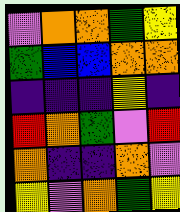[["violet", "orange", "orange", "green", "yellow"], ["green", "blue", "blue", "orange", "orange"], ["indigo", "indigo", "indigo", "yellow", "indigo"], ["red", "orange", "green", "violet", "red"], ["orange", "indigo", "indigo", "orange", "violet"], ["yellow", "violet", "orange", "green", "yellow"]]